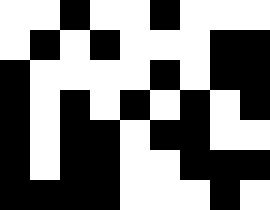[["white", "white", "black", "white", "white", "black", "white", "white", "white"], ["white", "black", "white", "black", "white", "white", "white", "black", "black"], ["black", "white", "white", "white", "white", "black", "white", "black", "black"], ["black", "white", "black", "white", "black", "white", "black", "white", "black"], ["black", "white", "black", "black", "white", "black", "black", "white", "white"], ["black", "white", "black", "black", "white", "white", "black", "black", "black"], ["black", "black", "black", "black", "white", "white", "white", "black", "white"]]